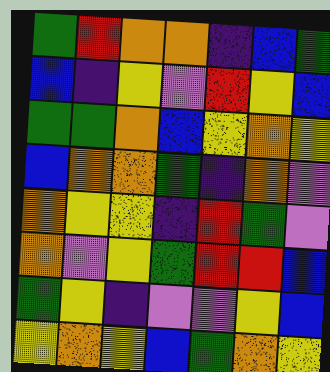[["green", "red", "orange", "orange", "indigo", "blue", "green"], ["blue", "indigo", "yellow", "violet", "red", "yellow", "blue"], ["green", "green", "orange", "blue", "yellow", "orange", "yellow"], ["blue", "orange", "orange", "green", "indigo", "orange", "violet"], ["orange", "yellow", "yellow", "indigo", "red", "green", "violet"], ["orange", "violet", "yellow", "green", "red", "red", "blue"], ["green", "yellow", "indigo", "violet", "violet", "yellow", "blue"], ["yellow", "orange", "yellow", "blue", "green", "orange", "yellow"]]